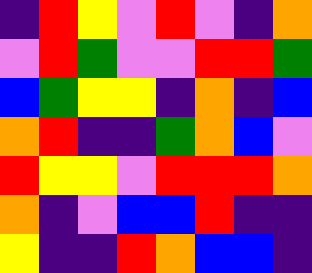[["indigo", "red", "yellow", "violet", "red", "violet", "indigo", "orange"], ["violet", "red", "green", "violet", "violet", "red", "red", "green"], ["blue", "green", "yellow", "yellow", "indigo", "orange", "indigo", "blue"], ["orange", "red", "indigo", "indigo", "green", "orange", "blue", "violet"], ["red", "yellow", "yellow", "violet", "red", "red", "red", "orange"], ["orange", "indigo", "violet", "blue", "blue", "red", "indigo", "indigo"], ["yellow", "indigo", "indigo", "red", "orange", "blue", "blue", "indigo"]]